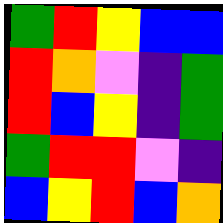[["green", "red", "yellow", "blue", "blue"], ["red", "orange", "violet", "indigo", "green"], ["red", "blue", "yellow", "indigo", "green"], ["green", "red", "red", "violet", "indigo"], ["blue", "yellow", "red", "blue", "orange"]]